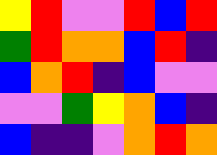[["yellow", "red", "violet", "violet", "red", "blue", "red"], ["green", "red", "orange", "orange", "blue", "red", "indigo"], ["blue", "orange", "red", "indigo", "blue", "violet", "violet"], ["violet", "violet", "green", "yellow", "orange", "blue", "indigo"], ["blue", "indigo", "indigo", "violet", "orange", "red", "orange"]]